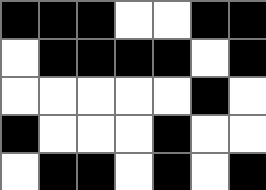[["black", "black", "black", "white", "white", "black", "black"], ["white", "black", "black", "black", "black", "white", "black"], ["white", "white", "white", "white", "white", "black", "white"], ["black", "white", "white", "white", "black", "white", "white"], ["white", "black", "black", "white", "black", "white", "black"]]